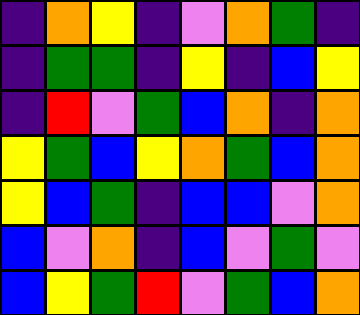[["indigo", "orange", "yellow", "indigo", "violet", "orange", "green", "indigo"], ["indigo", "green", "green", "indigo", "yellow", "indigo", "blue", "yellow"], ["indigo", "red", "violet", "green", "blue", "orange", "indigo", "orange"], ["yellow", "green", "blue", "yellow", "orange", "green", "blue", "orange"], ["yellow", "blue", "green", "indigo", "blue", "blue", "violet", "orange"], ["blue", "violet", "orange", "indigo", "blue", "violet", "green", "violet"], ["blue", "yellow", "green", "red", "violet", "green", "blue", "orange"]]